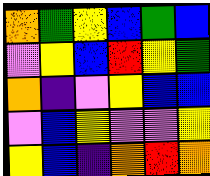[["orange", "green", "yellow", "blue", "green", "blue"], ["violet", "yellow", "blue", "red", "yellow", "green"], ["orange", "indigo", "violet", "yellow", "blue", "blue"], ["violet", "blue", "yellow", "violet", "violet", "yellow"], ["yellow", "blue", "indigo", "orange", "red", "orange"]]